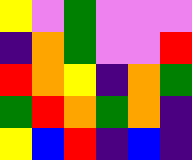[["yellow", "violet", "green", "violet", "violet", "violet"], ["indigo", "orange", "green", "violet", "violet", "red"], ["red", "orange", "yellow", "indigo", "orange", "green"], ["green", "red", "orange", "green", "orange", "indigo"], ["yellow", "blue", "red", "indigo", "blue", "indigo"]]